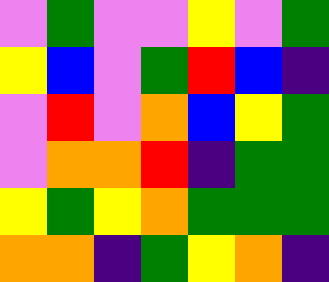[["violet", "green", "violet", "violet", "yellow", "violet", "green"], ["yellow", "blue", "violet", "green", "red", "blue", "indigo"], ["violet", "red", "violet", "orange", "blue", "yellow", "green"], ["violet", "orange", "orange", "red", "indigo", "green", "green"], ["yellow", "green", "yellow", "orange", "green", "green", "green"], ["orange", "orange", "indigo", "green", "yellow", "orange", "indigo"]]